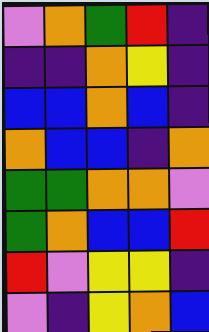[["violet", "orange", "green", "red", "indigo"], ["indigo", "indigo", "orange", "yellow", "indigo"], ["blue", "blue", "orange", "blue", "indigo"], ["orange", "blue", "blue", "indigo", "orange"], ["green", "green", "orange", "orange", "violet"], ["green", "orange", "blue", "blue", "red"], ["red", "violet", "yellow", "yellow", "indigo"], ["violet", "indigo", "yellow", "orange", "blue"]]